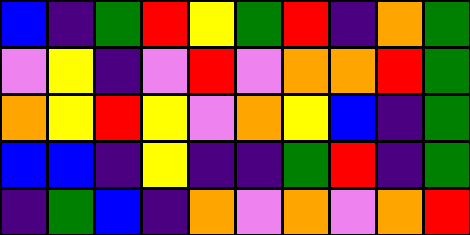[["blue", "indigo", "green", "red", "yellow", "green", "red", "indigo", "orange", "green"], ["violet", "yellow", "indigo", "violet", "red", "violet", "orange", "orange", "red", "green"], ["orange", "yellow", "red", "yellow", "violet", "orange", "yellow", "blue", "indigo", "green"], ["blue", "blue", "indigo", "yellow", "indigo", "indigo", "green", "red", "indigo", "green"], ["indigo", "green", "blue", "indigo", "orange", "violet", "orange", "violet", "orange", "red"]]